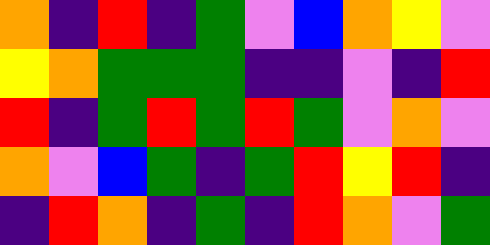[["orange", "indigo", "red", "indigo", "green", "violet", "blue", "orange", "yellow", "violet"], ["yellow", "orange", "green", "green", "green", "indigo", "indigo", "violet", "indigo", "red"], ["red", "indigo", "green", "red", "green", "red", "green", "violet", "orange", "violet"], ["orange", "violet", "blue", "green", "indigo", "green", "red", "yellow", "red", "indigo"], ["indigo", "red", "orange", "indigo", "green", "indigo", "red", "orange", "violet", "green"]]